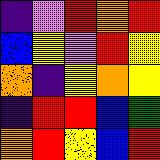[["indigo", "violet", "red", "orange", "red"], ["blue", "yellow", "violet", "red", "yellow"], ["orange", "indigo", "yellow", "orange", "yellow"], ["indigo", "red", "red", "blue", "green"], ["orange", "red", "yellow", "blue", "red"]]